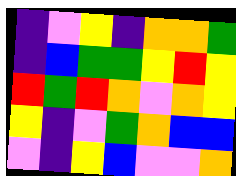[["indigo", "violet", "yellow", "indigo", "orange", "orange", "green"], ["indigo", "blue", "green", "green", "yellow", "red", "yellow"], ["red", "green", "red", "orange", "violet", "orange", "yellow"], ["yellow", "indigo", "violet", "green", "orange", "blue", "blue"], ["violet", "indigo", "yellow", "blue", "violet", "violet", "orange"]]